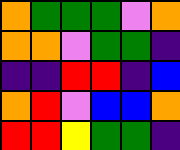[["orange", "green", "green", "green", "violet", "orange"], ["orange", "orange", "violet", "green", "green", "indigo"], ["indigo", "indigo", "red", "red", "indigo", "blue"], ["orange", "red", "violet", "blue", "blue", "orange"], ["red", "red", "yellow", "green", "green", "indigo"]]